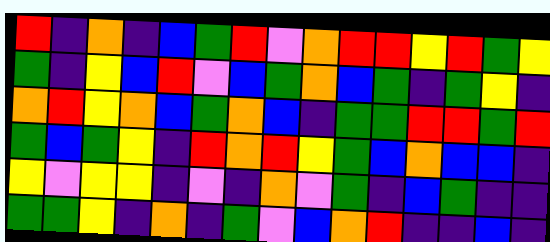[["red", "indigo", "orange", "indigo", "blue", "green", "red", "violet", "orange", "red", "red", "yellow", "red", "green", "yellow"], ["green", "indigo", "yellow", "blue", "red", "violet", "blue", "green", "orange", "blue", "green", "indigo", "green", "yellow", "indigo"], ["orange", "red", "yellow", "orange", "blue", "green", "orange", "blue", "indigo", "green", "green", "red", "red", "green", "red"], ["green", "blue", "green", "yellow", "indigo", "red", "orange", "red", "yellow", "green", "blue", "orange", "blue", "blue", "indigo"], ["yellow", "violet", "yellow", "yellow", "indigo", "violet", "indigo", "orange", "violet", "green", "indigo", "blue", "green", "indigo", "indigo"], ["green", "green", "yellow", "indigo", "orange", "indigo", "green", "violet", "blue", "orange", "red", "indigo", "indigo", "blue", "indigo"]]